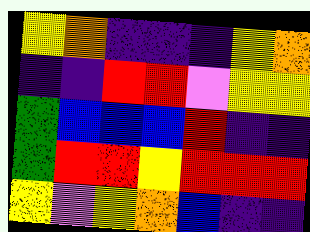[["yellow", "orange", "indigo", "indigo", "indigo", "yellow", "orange"], ["indigo", "indigo", "red", "red", "violet", "yellow", "yellow"], ["green", "blue", "blue", "blue", "red", "indigo", "indigo"], ["green", "red", "red", "yellow", "red", "red", "red"], ["yellow", "violet", "yellow", "orange", "blue", "indigo", "indigo"]]